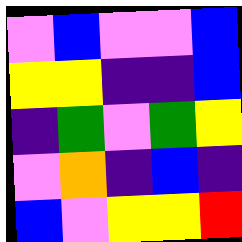[["violet", "blue", "violet", "violet", "blue"], ["yellow", "yellow", "indigo", "indigo", "blue"], ["indigo", "green", "violet", "green", "yellow"], ["violet", "orange", "indigo", "blue", "indigo"], ["blue", "violet", "yellow", "yellow", "red"]]